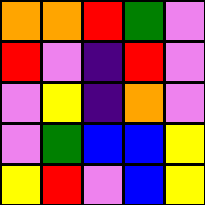[["orange", "orange", "red", "green", "violet"], ["red", "violet", "indigo", "red", "violet"], ["violet", "yellow", "indigo", "orange", "violet"], ["violet", "green", "blue", "blue", "yellow"], ["yellow", "red", "violet", "blue", "yellow"]]